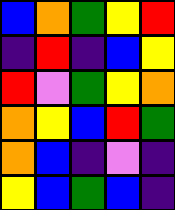[["blue", "orange", "green", "yellow", "red"], ["indigo", "red", "indigo", "blue", "yellow"], ["red", "violet", "green", "yellow", "orange"], ["orange", "yellow", "blue", "red", "green"], ["orange", "blue", "indigo", "violet", "indigo"], ["yellow", "blue", "green", "blue", "indigo"]]